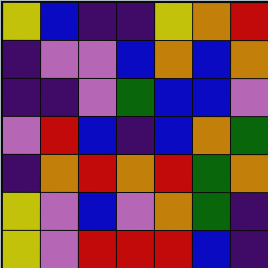[["yellow", "blue", "indigo", "indigo", "yellow", "orange", "red"], ["indigo", "violet", "violet", "blue", "orange", "blue", "orange"], ["indigo", "indigo", "violet", "green", "blue", "blue", "violet"], ["violet", "red", "blue", "indigo", "blue", "orange", "green"], ["indigo", "orange", "red", "orange", "red", "green", "orange"], ["yellow", "violet", "blue", "violet", "orange", "green", "indigo"], ["yellow", "violet", "red", "red", "red", "blue", "indigo"]]